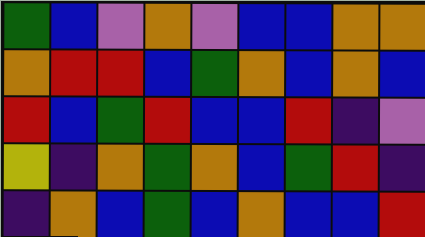[["green", "blue", "violet", "orange", "violet", "blue", "blue", "orange", "orange"], ["orange", "red", "red", "blue", "green", "orange", "blue", "orange", "blue"], ["red", "blue", "green", "red", "blue", "blue", "red", "indigo", "violet"], ["yellow", "indigo", "orange", "green", "orange", "blue", "green", "red", "indigo"], ["indigo", "orange", "blue", "green", "blue", "orange", "blue", "blue", "red"]]